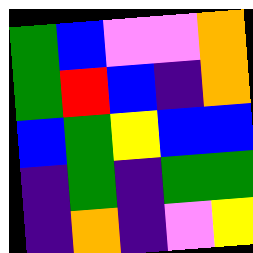[["green", "blue", "violet", "violet", "orange"], ["green", "red", "blue", "indigo", "orange"], ["blue", "green", "yellow", "blue", "blue"], ["indigo", "green", "indigo", "green", "green"], ["indigo", "orange", "indigo", "violet", "yellow"]]